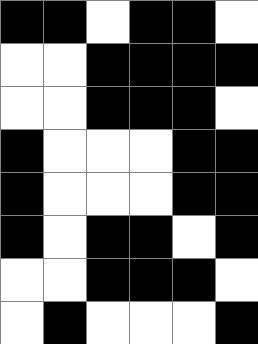[["black", "black", "white", "black", "black", "white"], ["white", "white", "black", "black", "black", "black"], ["white", "white", "black", "black", "black", "white"], ["black", "white", "white", "white", "black", "black"], ["black", "white", "white", "white", "black", "black"], ["black", "white", "black", "black", "white", "black"], ["white", "white", "black", "black", "black", "white"], ["white", "black", "white", "white", "white", "black"]]